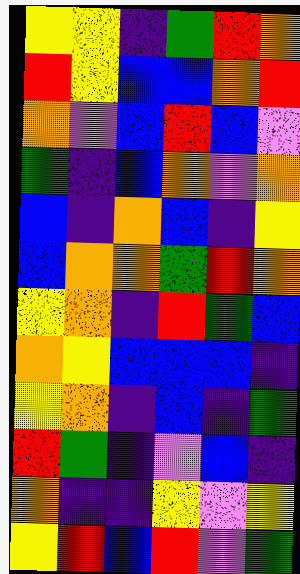[["yellow", "yellow", "indigo", "green", "red", "orange"], ["red", "yellow", "blue", "blue", "orange", "red"], ["orange", "violet", "blue", "red", "blue", "violet"], ["green", "indigo", "blue", "orange", "violet", "orange"], ["blue", "indigo", "orange", "blue", "indigo", "yellow"], ["blue", "orange", "orange", "green", "red", "orange"], ["yellow", "orange", "indigo", "red", "green", "blue"], ["orange", "yellow", "blue", "blue", "blue", "indigo"], ["yellow", "orange", "indigo", "blue", "indigo", "green"], ["red", "green", "indigo", "violet", "blue", "indigo"], ["orange", "indigo", "indigo", "yellow", "violet", "yellow"], ["yellow", "red", "blue", "red", "violet", "green"]]